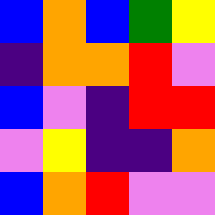[["blue", "orange", "blue", "green", "yellow"], ["indigo", "orange", "orange", "red", "violet"], ["blue", "violet", "indigo", "red", "red"], ["violet", "yellow", "indigo", "indigo", "orange"], ["blue", "orange", "red", "violet", "violet"]]